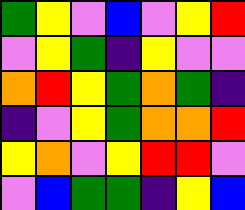[["green", "yellow", "violet", "blue", "violet", "yellow", "red"], ["violet", "yellow", "green", "indigo", "yellow", "violet", "violet"], ["orange", "red", "yellow", "green", "orange", "green", "indigo"], ["indigo", "violet", "yellow", "green", "orange", "orange", "red"], ["yellow", "orange", "violet", "yellow", "red", "red", "violet"], ["violet", "blue", "green", "green", "indigo", "yellow", "blue"]]